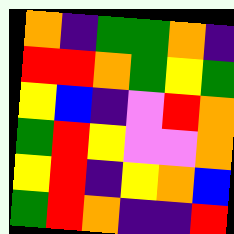[["orange", "indigo", "green", "green", "orange", "indigo"], ["red", "red", "orange", "green", "yellow", "green"], ["yellow", "blue", "indigo", "violet", "red", "orange"], ["green", "red", "yellow", "violet", "violet", "orange"], ["yellow", "red", "indigo", "yellow", "orange", "blue"], ["green", "red", "orange", "indigo", "indigo", "red"]]